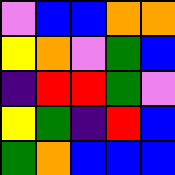[["violet", "blue", "blue", "orange", "orange"], ["yellow", "orange", "violet", "green", "blue"], ["indigo", "red", "red", "green", "violet"], ["yellow", "green", "indigo", "red", "blue"], ["green", "orange", "blue", "blue", "blue"]]